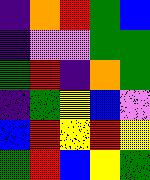[["indigo", "orange", "red", "green", "blue"], ["indigo", "violet", "violet", "green", "green"], ["green", "red", "indigo", "orange", "green"], ["indigo", "green", "yellow", "blue", "violet"], ["blue", "red", "yellow", "red", "yellow"], ["green", "red", "blue", "yellow", "green"]]